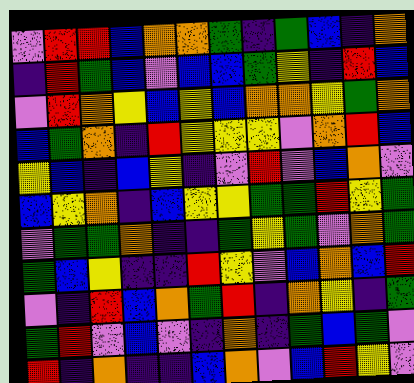[["violet", "red", "red", "blue", "orange", "orange", "green", "indigo", "green", "blue", "indigo", "orange"], ["indigo", "red", "green", "blue", "violet", "blue", "blue", "green", "yellow", "indigo", "red", "blue"], ["violet", "red", "orange", "yellow", "blue", "yellow", "blue", "orange", "orange", "yellow", "green", "orange"], ["blue", "green", "orange", "indigo", "red", "yellow", "yellow", "yellow", "violet", "orange", "red", "blue"], ["yellow", "blue", "indigo", "blue", "yellow", "indigo", "violet", "red", "violet", "blue", "orange", "violet"], ["blue", "yellow", "orange", "indigo", "blue", "yellow", "yellow", "green", "green", "red", "yellow", "green"], ["violet", "green", "green", "orange", "indigo", "indigo", "green", "yellow", "green", "violet", "orange", "green"], ["green", "blue", "yellow", "indigo", "indigo", "red", "yellow", "violet", "blue", "orange", "blue", "red"], ["violet", "indigo", "red", "blue", "orange", "green", "red", "indigo", "orange", "yellow", "indigo", "green"], ["green", "red", "violet", "blue", "violet", "indigo", "orange", "indigo", "green", "blue", "green", "violet"], ["red", "indigo", "orange", "indigo", "indigo", "blue", "orange", "violet", "blue", "red", "yellow", "violet"]]